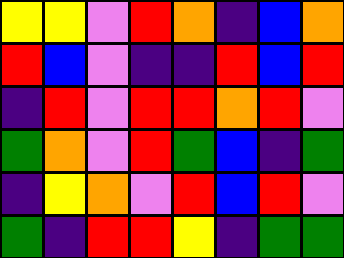[["yellow", "yellow", "violet", "red", "orange", "indigo", "blue", "orange"], ["red", "blue", "violet", "indigo", "indigo", "red", "blue", "red"], ["indigo", "red", "violet", "red", "red", "orange", "red", "violet"], ["green", "orange", "violet", "red", "green", "blue", "indigo", "green"], ["indigo", "yellow", "orange", "violet", "red", "blue", "red", "violet"], ["green", "indigo", "red", "red", "yellow", "indigo", "green", "green"]]